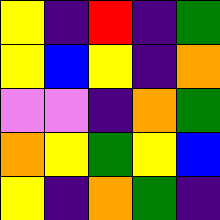[["yellow", "indigo", "red", "indigo", "green"], ["yellow", "blue", "yellow", "indigo", "orange"], ["violet", "violet", "indigo", "orange", "green"], ["orange", "yellow", "green", "yellow", "blue"], ["yellow", "indigo", "orange", "green", "indigo"]]